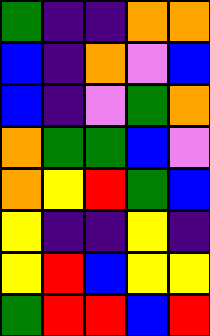[["green", "indigo", "indigo", "orange", "orange"], ["blue", "indigo", "orange", "violet", "blue"], ["blue", "indigo", "violet", "green", "orange"], ["orange", "green", "green", "blue", "violet"], ["orange", "yellow", "red", "green", "blue"], ["yellow", "indigo", "indigo", "yellow", "indigo"], ["yellow", "red", "blue", "yellow", "yellow"], ["green", "red", "red", "blue", "red"]]